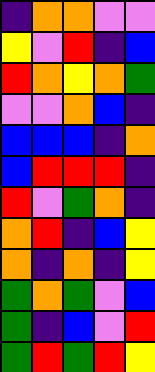[["indigo", "orange", "orange", "violet", "violet"], ["yellow", "violet", "red", "indigo", "blue"], ["red", "orange", "yellow", "orange", "green"], ["violet", "violet", "orange", "blue", "indigo"], ["blue", "blue", "blue", "indigo", "orange"], ["blue", "red", "red", "red", "indigo"], ["red", "violet", "green", "orange", "indigo"], ["orange", "red", "indigo", "blue", "yellow"], ["orange", "indigo", "orange", "indigo", "yellow"], ["green", "orange", "green", "violet", "blue"], ["green", "indigo", "blue", "violet", "red"], ["green", "red", "green", "red", "yellow"]]